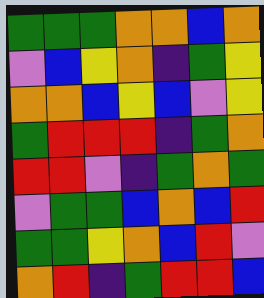[["green", "green", "green", "orange", "orange", "blue", "orange"], ["violet", "blue", "yellow", "orange", "indigo", "green", "yellow"], ["orange", "orange", "blue", "yellow", "blue", "violet", "yellow"], ["green", "red", "red", "red", "indigo", "green", "orange"], ["red", "red", "violet", "indigo", "green", "orange", "green"], ["violet", "green", "green", "blue", "orange", "blue", "red"], ["green", "green", "yellow", "orange", "blue", "red", "violet"], ["orange", "red", "indigo", "green", "red", "red", "blue"]]